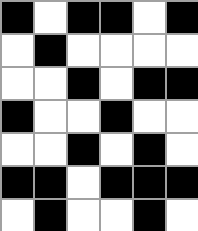[["black", "white", "black", "black", "white", "black"], ["white", "black", "white", "white", "white", "white"], ["white", "white", "black", "white", "black", "black"], ["black", "white", "white", "black", "white", "white"], ["white", "white", "black", "white", "black", "white"], ["black", "black", "white", "black", "black", "black"], ["white", "black", "white", "white", "black", "white"]]